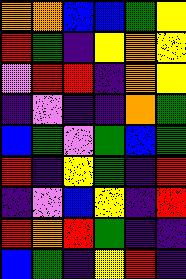[["orange", "orange", "blue", "blue", "green", "yellow"], ["red", "green", "indigo", "yellow", "orange", "yellow"], ["violet", "red", "red", "indigo", "orange", "yellow"], ["indigo", "violet", "indigo", "indigo", "orange", "green"], ["blue", "green", "violet", "green", "blue", "green"], ["red", "indigo", "yellow", "green", "indigo", "red"], ["indigo", "violet", "blue", "yellow", "indigo", "red"], ["red", "orange", "red", "green", "indigo", "indigo"], ["blue", "green", "indigo", "yellow", "red", "indigo"]]